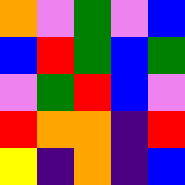[["orange", "violet", "green", "violet", "blue"], ["blue", "red", "green", "blue", "green"], ["violet", "green", "red", "blue", "violet"], ["red", "orange", "orange", "indigo", "red"], ["yellow", "indigo", "orange", "indigo", "blue"]]